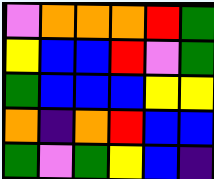[["violet", "orange", "orange", "orange", "red", "green"], ["yellow", "blue", "blue", "red", "violet", "green"], ["green", "blue", "blue", "blue", "yellow", "yellow"], ["orange", "indigo", "orange", "red", "blue", "blue"], ["green", "violet", "green", "yellow", "blue", "indigo"]]